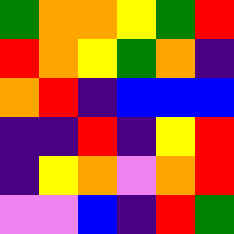[["green", "orange", "orange", "yellow", "green", "red"], ["red", "orange", "yellow", "green", "orange", "indigo"], ["orange", "red", "indigo", "blue", "blue", "blue"], ["indigo", "indigo", "red", "indigo", "yellow", "red"], ["indigo", "yellow", "orange", "violet", "orange", "red"], ["violet", "violet", "blue", "indigo", "red", "green"]]